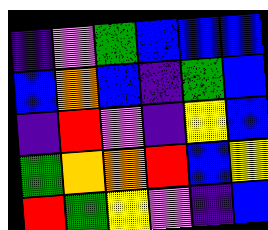[["indigo", "violet", "green", "blue", "blue", "blue"], ["blue", "orange", "blue", "indigo", "green", "blue"], ["indigo", "red", "violet", "indigo", "yellow", "blue"], ["green", "orange", "orange", "red", "blue", "yellow"], ["red", "green", "yellow", "violet", "indigo", "blue"]]